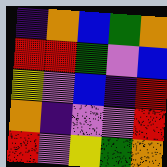[["indigo", "orange", "blue", "green", "orange"], ["red", "red", "green", "violet", "blue"], ["yellow", "violet", "blue", "indigo", "red"], ["orange", "indigo", "violet", "violet", "red"], ["red", "violet", "yellow", "green", "orange"]]